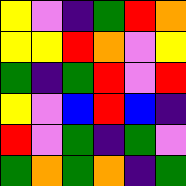[["yellow", "violet", "indigo", "green", "red", "orange"], ["yellow", "yellow", "red", "orange", "violet", "yellow"], ["green", "indigo", "green", "red", "violet", "red"], ["yellow", "violet", "blue", "red", "blue", "indigo"], ["red", "violet", "green", "indigo", "green", "violet"], ["green", "orange", "green", "orange", "indigo", "green"]]